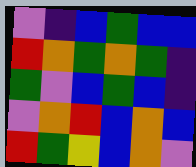[["violet", "indigo", "blue", "green", "blue", "blue"], ["red", "orange", "green", "orange", "green", "indigo"], ["green", "violet", "blue", "green", "blue", "indigo"], ["violet", "orange", "red", "blue", "orange", "blue"], ["red", "green", "yellow", "blue", "orange", "violet"]]